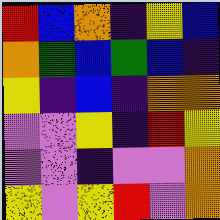[["red", "blue", "orange", "indigo", "yellow", "blue"], ["orange", "green", "blue", "green", "blue", "indigo"], ["yellow", "indigo", "blue", "indigo", "orange", "orange"], ["violet", "violet", "yellow", "indigo", "red", "yellow"], ["violet", "violet", "indigo", "violet", "violet", "orange"], ["yellow", "violet", "yellow", "red", "violet", "orange"]]